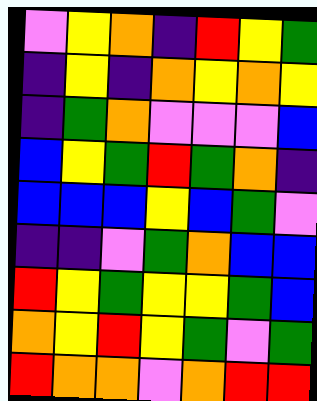[["violet", "yellow", "orange", "indigo", "red", "yellow", "green"], ["indigo", "yellow", "indigo", "orange", "yellow", "orange", "yellow"], ["indigo", "green", "orange", "violet", "violet", "violet", "blue"], ["blue", "yellow", "green", "red", "green", "orange", "indigo"], ["blue", "blue", "blue", "yellow", "blue", "green", "violet"], ["indigo", "indigo", "violet", "green", "orange", "blue", "blue"], ["red", "yellow", "green", "yellow", "yellow", "green", "blue"], ["orange", "yellow", "red", "yellow", "green", "violet", "green"], ["red", "orange", "orange", "violet", "orange", "red", "red"]]